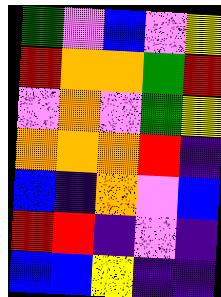[["green", "violet", "blue", "violet", "yellow"], ["red", "orange", "orange", "green", "red"], ["violet", "orange", "violet", "green", "yellow"], ["orange", "orange", "orange", "red", "indigo"], ["blue", "indigo", "orange", "violet", "blue"], ["red", "red", "indigo", "violet", "indigo"], ["blue", "blue", "yellow", "indigo", "indigo"]]